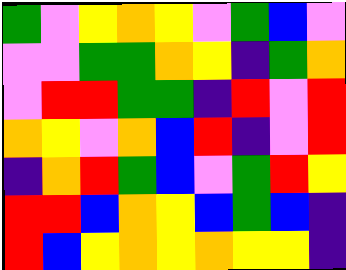[["green", "violet", "yellow", "orange", "yellow", "violet", "green", "blue", "violet"], ["violet", "violet", "green", "green", "orange", "yellow", "indigo", "green", "orange"], ["violet", "red", "red", "green", "green", "indigo", "red", "violet", "red"], ["orange", "yellow", "violet", "orange", "blue", "red", "indigo", "violet", "red"], ["indigo", "orange", "red", "green", "blue", "violet", "green", "red", "yellow"], ["red", "red", "blue", "orange", "yellow", "blue", "green", "blue", "indigo"], ["red", "blue", "yellow", "orange", "yellow", "orange", "yellow", "yellow", "indigo"]]